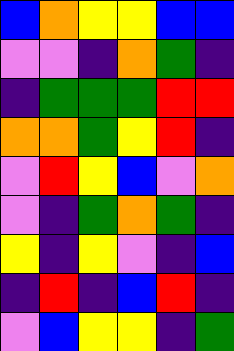[["blue", "orange", "yellow", "yellow", "blue", "blue"], ["violet", "violet", "indigo", "orange", "green", "indigo"], ["indigo", "green", "green", "green", "red", "red"], ["orange", "orange", "green", "yellow", "red", "indigo"], ["violet", "red", "yellow", "blue", "violet", "orange"], ["violet", "indigo", "green", "orange", "green", "indigo"], ["yellow", "indigo", "yellow", "violet", "indigo", "blue"], ["indigo", "red", "indigo", "blue", "red", "indigo"], ["violet", "blue", "yellow", "yellow", "indigo", "green"]]